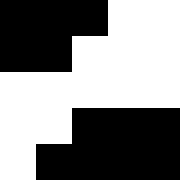[["black", "black", "black", "white", "white"], ["black", "black", "white", "white", "white"], ["white", "white", "white", "white", "white"], ["white", "white", "black", "black", "black"], ["white", "black", "black", "black", "black"]]